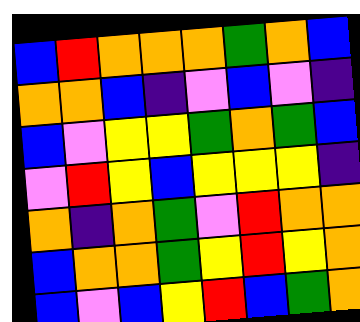[["blue", "red", "orange", "orange", "orange", "green", "orange", "blue"], ["orange", "orange", "blue", "indigo", "violet", "blue", "violet", "indigo"], ["blue", "violet", "yellow", "yellow", "green", "orange", "green", "blue"], ["violet", "red", "yellow", "blue", "yellow", "yellow", "yellow", "indigo"], ["orange", "indigo", "orange", "green", "violet", "red", "orange", "orange"], ["blue", "orange", "orange", "green", "yellow", "red", "yellow", "orange"], ["blue", "violet", "blue", "yellow", "red", "blue", "green", "orange"]]